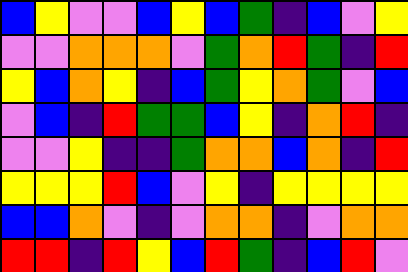[["blue", "yellow", "violet", "violet", "blue", "yellow", "blue", "green", "indigo", "blue", "violet", "yellow"], ["violet", "violet", "orange", "orange", "orange", "violet", "green", "orange", "red", "green", "indigo", "red"], ["yellow", "blue", "orange", "yellow", "indigo", "blue", "green", "yellow", "orange", "green", "violet", "blue"], ["violet", "blue", "indigo", "red", "green", "green", "blue", "yellow", "indigo", "orange", "red", "indigo"], ["violet", "violet", "yellow", "indigo", "indigo", "green", "orange", "orange", "blue", "orange", "indigo", "red"], ["yellow", "yellow", "yellow", "red", "blue", "violet", "yellow", "indigo", "yellow", "yellow", "yellow", "yellow"], ["blue", "blue", "orange", "violet", "indigo", "violet", "orange", "orange", "indigo", "violet", "orange", "orange"], ["red", "red", "indigo", "red", "yellow", "blue", "red", "green", "indigo", "blue", "red", "violet"]]